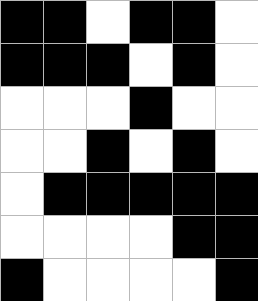[["black", "black", "white", "black", "black", "white"], ["black", "black", "black", "white", "black", "white"], ["white", "white", "white", "black", "white", "white"], ["white", "white", "black", "white", "black", "white"], ["white", "black", "black", "black", "black", "black"], ["white", "white", "white", "white", "black", "black"], ["black", "white", "white", "white", "white", "black"]]